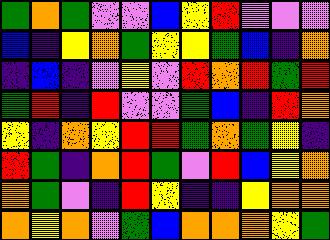[["green", "orange", "green", "violet", "violet", "blue", "yellow", "red", "violet", "violet", "violet"], ["blue", "indigo", "yellow", "orange", "green", "yellow", "yellow", "green", "blue", "indigo", "orange"], ["indigo", "blue", "indigo", "violet", "yellow", "violet", "red", "orange", "red", "green", "red"], ["green", "red", "indigo", "red", "violet", "violet", "green", "blue", "indigo", "red", "orange"], ["yellow", "indigo", "orange", "yellow", "red", "red", "green", "orange", "green", "yellow", "indigo"], ["red", "green", "indigo", "orange", "red", "green", "violet", "red", "blue", "yellow", "orange"], ["orange", "green", "violet", "indigo", "red", "yellow", "indigo", "indigo", "yellow", "orange", "orange"], ["orange", "yellow", "orange", "violet", "green", "blue", "orange", "orange", "orange", "yellow", "green"]]